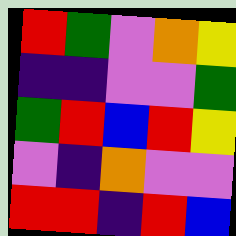[["red", "green", "violet", "orange", "yellow"], ["indigo", "indigo", "violet", "violet", "green"], ["green", "red", "blue", "red", "yellow"], ["violet", "indigo", "orange", "violet", "violet"], ["red", "red", "indigo", "red", "blue"]]